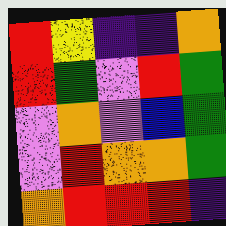[["red", "yellow", "indigo", "indigo", "orange"], ["red", "green", "violet", "red", "green"], ["violet", "orange", "violet", "blue", "green"], ["violet", "red", "orange", "orange", "green"], ["orange", "red", "red", "red", "indigo"]]